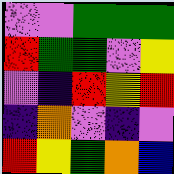[["violet", "violet", "green", "green", "green"], ["red", "green", "green", "violet", "yellow"], ["violet", "indigo", "red", "yellow", "red"], ["indigo", "orange", "violet", "indigo", "violet"], ["red", "yellow", "green", "orange", "blue"]]